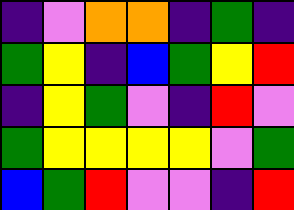[["indigo", "violet", "orange", "orange", "indigo", "green", "indigo"], ["green", "yellow", "indigo", "blue", "green", "yellow", "red"], ["indigo", "yellow", "green", "violet", "indigo", "red", "violet"], ["green", "yellow", "yellow", "yellow", "yellow", "violet", "green"], ["blue", "green", "red", "violet", "violet", "indigo", "red"]]